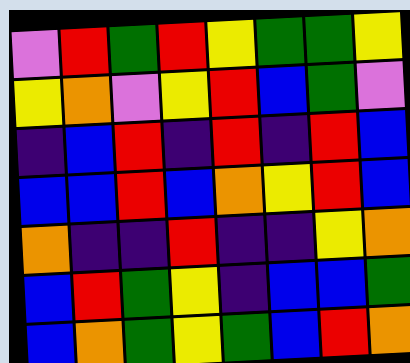[["violet", "red", "green", "red", "yellow", "green", "green", "yellow"], ["yellow", "orange", "violet", "yellow", "red", "blue", "green", "violet"], ["indigo", "blue", "red", "indigo", "red", "indigo", "red", "blue"], ["blue", "blue", "red", "blue", "orange", "yellow", "red", "blue"], ["orange", "indigo", "indigo", "red", "indigo", "indigo", "yellow", "orange"], ["blue", "red", "green", "yellow", "indigo", "blue", "blue", "green"], ["blue", "orange", "green", "yellow", "green", "blue", "red", "orange"]]